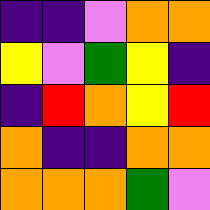[["indigo", "indigo", "violet", "orange", "orange"], ["yellow", "violet", "green", "yellow", "indigo"], ["indigo", "red", "orange", "yellow", "red"], ["orange", "indigo", "indigo", "orange", "orange"], ["orange", "orange", "orange", "green", "violet"]]